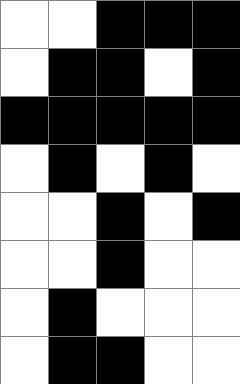[["white", "white", "black", "black", "black"], ["white", "black", "black", "white", "black"], ["black", "black", "black", "black", "black"], ["white", "black", "white", "black", "white"], ["white", "white", "black", "white", "black"], ["white", "white", "black", "white", "white"], ["white", "black", "white", "white", "white"], ["white", "black", "black", "white", "white"]]